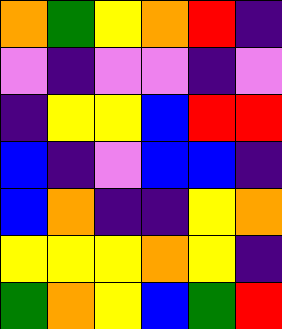[["orange", "green", "yellow", "orange", "red", "indigo"], ["violet", "indigo", "violet", "violet", "indigo", "violet"], ["indigo", "yellow", "yellow", "blue", "red", "red"], ["blue", "indigo", "violet", "blue", "blue", "indigo"], ["blue", "orange", "indigo", "indigo", "yellow", "orange"], ["yellow", "yellow", "yellow", "orange", "yellow", "indigo"], ["green", "orange", "yellow", "blue", "green", "red"]]